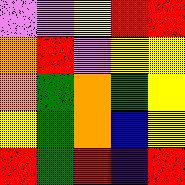[["violet", "violet", "yellow", "red", "red"], ["orange", "red", "violet", "yellow", "yellow"], ["orange", "green", "orange", "green", "yellow"], ["yellow", "green", "orange", "blue", "yellow"], ["red", "green", "red", "indigo", "red"]]